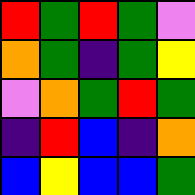[["red", "green", "red", "green", "violet"], ["orange", "green", "indigo", "green", "yellow"], ["violet", "orange", "green", "red", "green"], ["indigo", "red", "blue", "indigo", "orange"], ["blue", "yellow", "blue", "blue", "green"]]